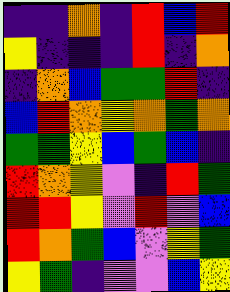[["indigo", "indigo", "orange", "indigo", "red", "blue", "red"], ["yellow", "indigo", "indigo", "indigo", "red", "indigo", "orange"], ["indigo", "orange", "blue", "green", "green", "red", "indigo"], ["blue", "red", "orange", "yellow", "orange", "green", "orange"], ["green", "green", "yellow", "blue", "green", "blue", "indigo"], ["red", "orange", "yellow", "violet", "indigo", "red", "green"], ["red", "red", "yellow", "violet", "red", "violet", "blue"], ["red", "orange", "green", "blue", "violet", "yellow", "green"], ["yellow", "green", "indigo", "violet", "violet", "blue", "yellow"]]